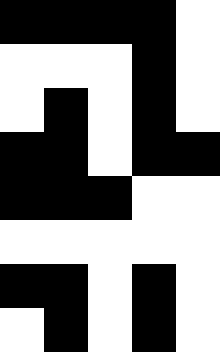[["black", "black", "black", "black", "white"], ["white", "white", "white", "black", "white"], ["white", "black", "white", "black", "white"], ["black", "black", "white", "black", "black"], ["black", "black", "black", "white", "white"], ["white", "white", "white", "white", "white"], ["black", "black", "white", "black", "white"], ["white", "black", "white", "black", "white"]]